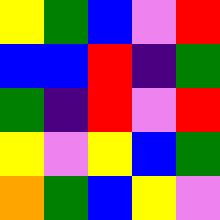[["yellow", "green", "blue", "violet", "red"], ["blue", "blue", "red", "indigo", "green"], ["green", "indigo", "red", "violet", "red"], ["yellow", "violet", "yellow", "blue", "green"], ["orange", "green", "blue", "yellow", "violet"]]